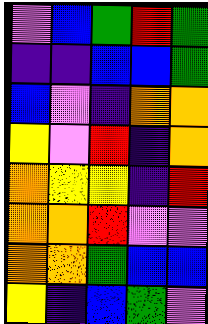[["violet", "blue", "green", "red", "green"], ["indigo", "indigo", "blue", "blue", "green"], ["blue", "violet", "indigo", "orange", "orange"], ["yellow", "violet", "red", "indigo", "orange"], ["orange", "yellow", "yellow", "indigo", "red"], ["orange", "orange", "red", "violet", "violet"], ["orange", "orange", "green", "blue", "blue"], ["yellow", "indigo", "blue", "green", "violet"]]